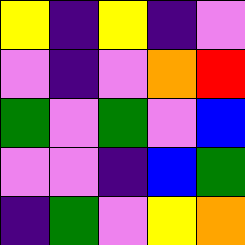[["yellow", "indigo", "yellow", "indigo", "violet"], ["violet", "indigo", "violet", "orange", "red"], ["green", "violet", "green", "violet", "blue"], ["violet", "violet", "indigo", "blue", "green"], ["indigo", "green", "violet", "yellow", "orange"]]